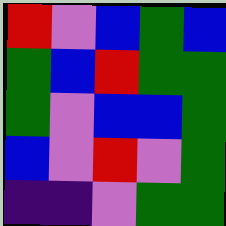[["red", "violet", "blue", "green", "blue"], ["green", "blue", "red", "green", "green"], ["green", "violet", "blue", "blue", "green"], ["blue", "violet", "red", "violet", "green"], ["indigo", "indigo", "violet", "green", "green"]]